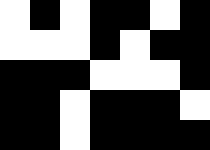[["white", "black", "white", "black", "black", "white", "black"], ["white", "white", "white", "black", "white", "black", "black"], ["black", "black", "black", "white", "white", "white", "black"], ["black", "black", "white", "black", "black", "black", "white"], ["black", "black", "white", "black", "black", "black", "black"]]